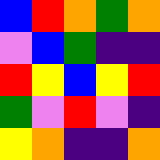[["blue", "red", "orange", "green", "orange"], ["violet", "blue", "green", "indigo", "indigo"], ["red", "yellow", "blue", "yellow", "red"], ["green", "violet", "red", "violet", "indigo"], ["yellow", "orange", "indigo", "indigo", "orange"]]